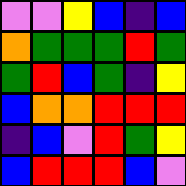[["violet", "violet", "yellow", "blue", "indigo", "blue"], ["orange", "green", "green", "green", "red", "green"], ["green", "red", "blue", "green", "indigo", "yellow"], ["blue", "orange", "orange", "red", "red", "red"], ["indigo", "blue", "violet", "red", "green", "yellow"], ["blue", "red", "red", "red", "blue", "violet"]]